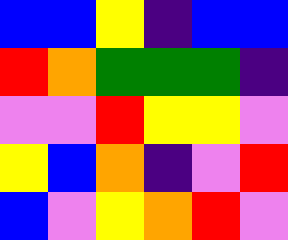[["blue", "blue", "yellow", "indigo", "blue", "blue"], ["red", "orange", "green", "green", "green", "indigo"], ["violet", "violet", "red", "yellow", "yellow", "violet"], ["yellow", "blue", "orange", "indigo", "violet", "red"], ["blue", "violet", "yellow", "orange", "red", "violet"]]